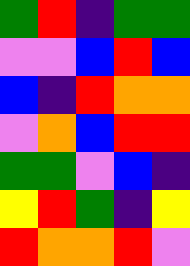[["green", "red", "indigo", "green", "green"], ["violet", "violet", "blue", "red", "blue"], ["blue", "indigo", "red", "orange", "orange"], ["violet", "orange", "blue", "red", "red"], ["green", "green", "violet", "blue", "indigo"], ["yellow", "red", "green", "indigo", "yellow"], ["red", "orange", "orange", "red", "violet"]]